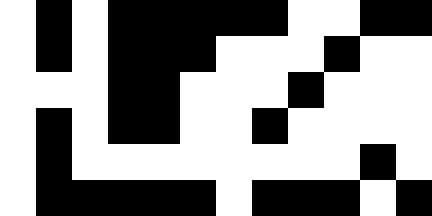[["white", "black", "white", "black", "black", "black", "black", "black", "white", "white", "black", "black"], ["white", "black", "white", "black", "black", "black", "white", "white", "white", "black", "white", "white"], ["white", "white", "white", "black", "black", "white", "white", "white", "black", "white", "white", "white"], ["white", "black", "white", "black", "black", "white", "white", "black", "white", "white", "white", "white"], ["white", "black", "white", "white", "white", "white", "white", "white", "white", "white", "black", "white"], ["white", "black", "black", "black", "black", "black", "white", "black", "black", "black", "white", "black"]]